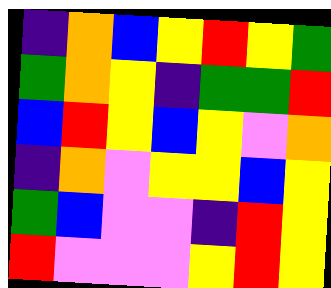[["indigo", "orange", "blue", "yellow", "red", "yellow", "green"], ["green", "orange", "yellow", "indigo", "green", "green", "red"], ["blue", "red", "yellow", "blue", "yellow", "violet", "orange"], ["indigo", "orange", "violet", "yellow", "yellow", "blue", "yellow"], ["green", "blue", "violet", "violet", "indigo", "red", "yellow"], ["red", "violet", "violet", "violet", "yellow", "red", "yellow"]]